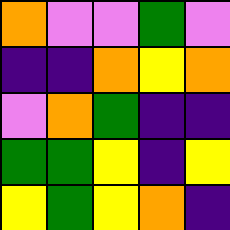[["orange", "violet", "violet", "green", "violet"], ["indigo", "indigo", "orange", "yellow", "orange"], ["violet", "orange", "green", "indigo", "indigo"], ["green", "green", "yellow", "indigo", "yellow"], ["yellow", "green", "yellow", "orange", "indigo"]]